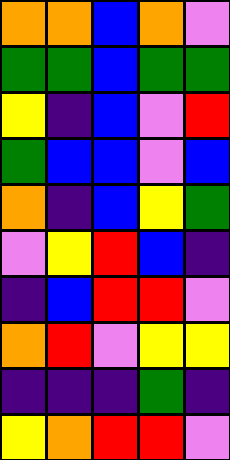[["orange", "orange", "blue", "orange", "violet"], ["green", "green", "blue", "green", "green"], ["yellow", "indigo", "blue", "violet", "red"], ["green", "blue", "blue", "violet", "blue"], ["orange", "indigo", "blue", "yellow", "green"], ["violet", "yellow", "red", "blue", "indigo"], ["indigo", "blue", "red", "red", "violet"], ["orange", "red", "violet", "yellow", "yellow"], ["indigo", "indigo", "indigo", "green", "indigo"], ["yellow", "orange", "red", "red", "violet"]]